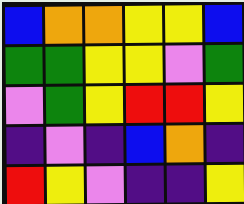[["blue", "orange", "orange", "yellow", "yellow", "blue"], ["green", "green", "yellow", "yellow", "violet", "green"], ["violet", "green", "yellow", "red", "red", "yellow"], ["indigo", "violet", "indigo", "blue", "orange", "indigo"], ["red", "yellow", "violet", "indigo", "indigo", "yellow"]]